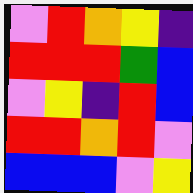[["violet", "red", "orange", "yellow", "indigo"], ["red", "red", "red", "green", "blue"], ["violet", "yellow", "indigo", "red", "blue"], ["red", "red", "orange", "red", "violet"], ["blue", "blue", "blue", "violet", "yellow"]]